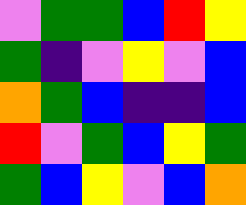[["violet", "green", "green", "blue", "red", "yellow"], ["green", "indigo", "violet", "yellow", "violet", "blue"], ["orange", "green", "blue", "indigo", "indigo", "blue"], ["red", "violet", "green", "blue", "yellow", "green"], ["green", "blue", "yellow", "violet", "blue", "orange"]]